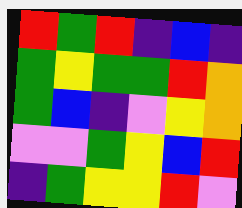[["red", "green", "red", "indigo", "blue", "indigo"], ["green", "yellow", "green", "green", "red", "orange"], ["green", "blue", "indigo", "violet", "yellow", "orange"], ["violet", "violet", "green", "yellow", "blue", "red"], ["indigo", "green", "yellow", "yellow", "red", "violet"]]